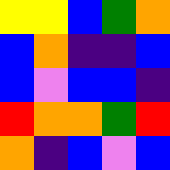[["yellow", "yellow", "blue", "green", "orange"], ["blue", "orange", "indigo", "indigo", "blue"], ["blue", "violet", "blue", "blue", "indigo"], ["red", "orange", "orange", "green", "red"], ["orange", "indigo", "blue", "violet", "blue"]]